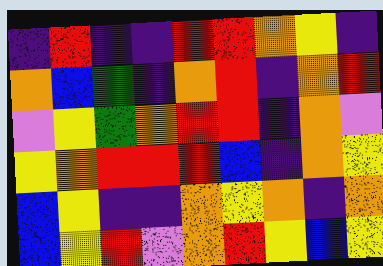[["indigo", "red", "indigo", "indigo", "red", "red", "orange", "yellow", "indigo"], ["orange", "blue", "green", "indigo", "orange", "red", "indigo", "orange", "red"], ["violet", "yellow", "green", "orange", "red", "red", "indigo", "orange", "violet"], ["yellow", "orange", "red", "red", "red", "blue", "indigo", "orange", "yellow"], ["blue", "yellow", "indigo", "indigo", "orange", "yellow", "orange", "indigo", "orange"], ["blue", "yellow", "red", "violet", "orange", "red", "yellow", "blue", "yellow"]]